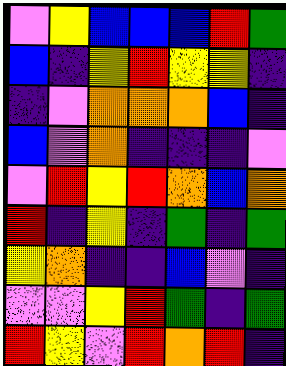[["violet", "yellow", "blue", "blue", "blue", "red", "green"], ["blue", "indigo", "yellow", "red", "yellow", "yellow", "indigo"], ["indigo", "violet", "orange", "orange", "orange", "blue", "indigo"], ["blue", "violet", "orange", "indigo", "indigo", "indigo", "violet"], ["violet", "red", "yellow", "red", "orange", "blue", "orange"], ["red", "indigo", "yellow", "indigo", "green", "indigo", "green"], ["yellow", "orange", "indigo", "indigo", "blue", "violet", "indigo"], ["violet", "violet", "yellow", "red", "green", "indigo", "green"], ["red", "yellow", "violet", "red", "orange", "red", "indigo"]]